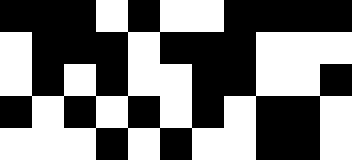[["black", "black", "black", "white", "black", "white", "white", "black", "black", "black", "black"], ["white", "black", "black", "black", "white", "black", "black", "black", "white", "white", "white"], ["white", "black", "white", "black", "white", "white", "black", "black", "white", "white", "black"], ["black", "white", "black", "white", "black", "white", "black", "white", "black", "black", "white"], ["white", "white", "white", "black", "white", "black", "white", "white", "black", "black", "white"]]